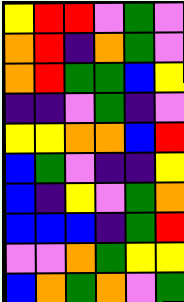[["yellow", "red", "red", "violet", "green", "violet"], ["orange", "red", "indigo", "orange", "green", "violet"], ["orange", "red", "green", "green", "blue", "yellow"], ["indigo", "indigo", "violet", "green", "indigo", "violet"], ["yellow", "yellow", "orange", "orange", "blue", "red"], ["blue", "green", "violet", "indigo", "indigo", "yellow"], ["blue", "indigo", "yellow", "violet", "green", "orange"], ["blue", "blue", "blue", "indigo", "green", "red"], ["violet", "violet", "orange", "green", "yellow", "yellow"], ["blue", "orange", "green", "orange", "violet", "green"]]